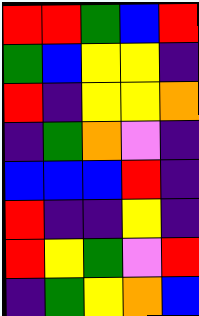[["red", "red", "green", "blue", "red"], ["green", "blue", "yellow", "yellow", "indigo"], ["red", "indigo", "yellow", "yellow", "orange"], ["indigo", "green", "orange", "violet", "indigo"], ["blue", "blue", "blue", "red", "indigo"], ["red", "indigo", "indigo", "yellow", "indigo"], ["red", "yellow", "green", "violet", "red"], ["indigo", "green", "yellow", "orange", "blue"]]